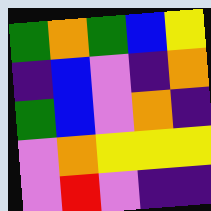[["green", "orange", "green", "blue", "yellow"], ["indigo", "blue", "violet", "indigo", "orange"], ["green", "blue", "violet", "orange", "indigo"], ["violet", "orange", "yellow", "yellow", "yellow"], ["violet", "red", "violet", "indigo", "indigo"]]